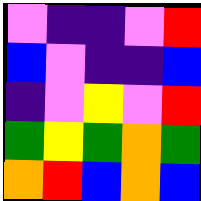[["violet", "indigo", "indigo", "violet", "red"], ["blue", "violet", "indigo", "indigo", "blue"], ["indigo", "violet", "yellow", "violet", "red"], ["green", "yellow", "green", "orange", "green"], ["orange", "red", "blue", "orange", "blue"]]